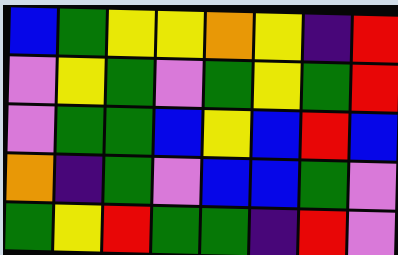[["blue", "green", "yellow", "yellow", "orange", "yellow", "indigo", "red"], ["violet", "yellow", "green", "violet", "green", "yellow", "green", "red"], ["violet", "green", "green", "blue", "yellow", "blue", "red", "blue"], ["orange", "indigo", "green", "violet", "blue", "blue", "green", "violet"], ["green", "yellow", "red", "green", "green", "indigo", "red", "violet"]]